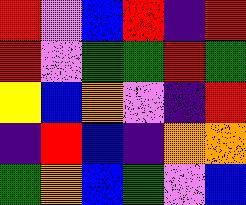[["red", "violet", "blue", "red", "indigo", "red"], ["red", "violet", "green", "green", "red", "green"], ["yellow", "blue", "orange", "violet", "indigo", "red"], ["indigo", "red", "blue", "indigo", "orange", "orange"], ["green", "orange", "blue", "green", "violet", "blue"]]